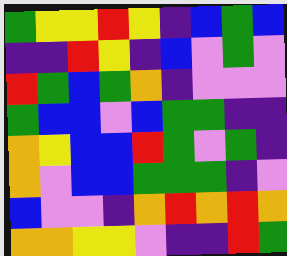[["green", "yellow", "yellow", "red", "yellow", "indigo", "blue", "green", "blue"], ["indigo", "indigo", "red", "yellow", "indigo", "blue", "violet", "green", "violet"], ["red", "green", "blue", "green", "orange", "indigo", "violet", "violet", "violet"], ["green", "blue", "blue", "violet", "blue", "green", "green", "indigo", "indigo"], ["orange", "yellow", "blue", "blue", "red", "green", "violet", "green", "indigo"], ["orange", "violet", "blue", "blue", "green", "green", "green", "indigo", "violet"], ["blue", "violet", "violet", "indigo", "orange", "red", "orange", "red", "orange"], ["orange", "orange", "yellow", "yellow", "violet", "indigo", "indigo", "red", "green"]]